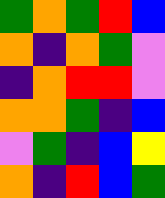[["green", "orange", "green", "red", "blue"], ["orange", "indigo", "orange", "green", "violet"], ["indigo", "orange", "red", "red", "violet"], ["orange", "orange", "green", "indigo", "blue"], ["violet", "green", "indigo", "blue", "yellow"], ["orange", "indigo", "red", "blue", "green"]]